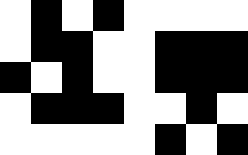[["white", "black", "white", "black", "white", "white", "white", "white"], ["white", "black", "black", "white", "white", "black", "black", "black"], ["black", "white", "black", "white", "white", "black", "black", "black"], ["white", "black", "black", "black", "white", "white", "black", "white"], ["white", "white", "white", "white", "white", "black", "white", "black"]]